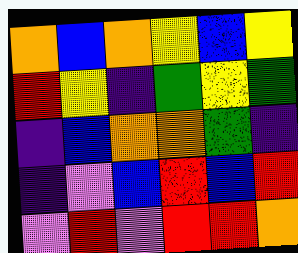[["orange", "blue", "orange", "yellow", "blue", "yellow"], ["red", "yellow", "indigo", "green", "yellow", "green"], ["indigo", "blue", "orange", "orange", "green", "indigo"], ["indigo", "violet", "blue", "red", "blue", "red"], ["violet", "red", "violet", "red", "red", "orange"]]